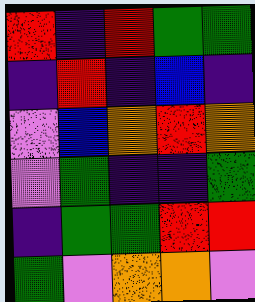[["red", "indigo", "red", "green", "green"], ["indigo", "red", "indigo", "blue", "indigo"], ["violet", "blue", "orange", "red", "orange"], ["violet", "green", "indigo", "indigo", "green"], ["indigo", "green", "green", "red", "red"], ["green", "violet", "orange", "orange", "violet"]]